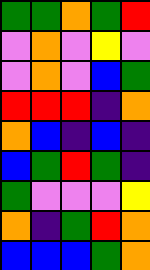[["green", "green", "orange", "green", "red"], ["violet", "orange", "violet", "yellow", "violet"], ["violet", "orange", "violet", "blue", "green"], ["red", "red", "red", "indigo", "orange"], ["orange", "blue", "indigo", "blue", "indigo"], ["blue", "green", "red", "green", "indigo"], ["green", "violet", "violet", "violet", "yellow"], ["orange", "indigo", "green", "red", "orange"], ["blue", "blue", "blue", "green", "orange"]]